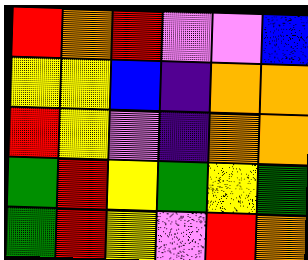[["red", "orange", "red", "violet", "violet", "blue"], ["yellow", "yellow", "blue", "indigo", "orange", "orange"], ["red", "yellow", "violet", "indigo", "orange", "orange"], ["green", "red", "yellow", "green", "yellow", "green"], ["green", "red", "yellow", "violet", "red", "orange"]]